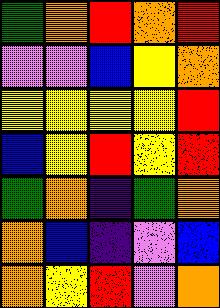[["green", "orange", "red", "orange", "red"], ["violet", "violet", "blue", "yellow", "orange"], ["yellow", "yellow", "yellow", "yellow", "red"], ["blue", "yellow", "red", "yellow", "red"], ["green", "orange", "indigo", "green", "orange"], ["orange", "blue", "indigo", "violet", "blue"], ["orange", "yellow", "red", "violet", "orange"]]